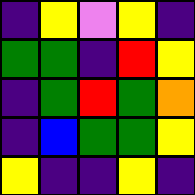[["indigo", "yellow", "violet", "yellow", "indigo"], ["green", "green", "indigo", "red", "yellow"], ["indigo", "green", "red", "green", "orange"], ["indigo", "blue", "green", "green", "yellow"], ["yellow", "indigo", "indigo", "yellow", "indigo"]]